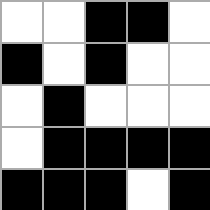[["white", "white", "black", "black", "white"], ["black", "white", "black", "white", "white"], ["white", "black", "white", "white", "white"], ["white", "black", "black", "black", "black"], ["black", "black", "black", "white", "black"]]